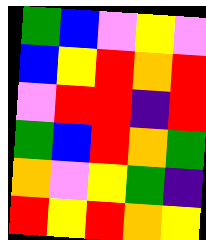[["green", "blue", "violet", "yellow", "violet"], ["blue", "yellow", "red", "orange", "red"], ["violet", "red", "red", "indigo", "red"], ["green", "blue", "red", "orange", "green"], ["orange", "violet", "yellow", "green", "indigo"], ["red", "yellow", "red", "orange", "yellow"]]